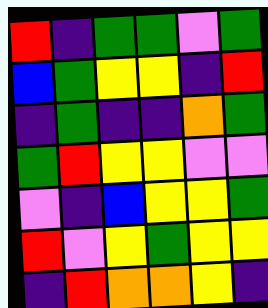[["red", "indigo", "green", "green", "violet", "green"], ["blue", "green", "yellow", "yellow", "indigo", "red"], ["indigo", "green", "indigo", "indigo", "orange", "green"], ["green", "red", "yellow", "yellow", "violet", "violet"], ["violet", "indigo", "blue", "yellow", "yellow", "green"], ["red", "violet", "yellow", "green", "yellow", "yellow"], ["indigo", "red", "orange", "orange", "yellow", "indigo"]]